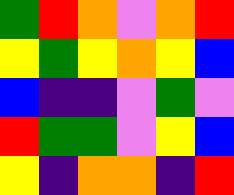[["green", "red", "orange", "violet", "orange", "red"], ["yellow", "green", "yellow", "orange", "yellow", "blue"], ["blue", "indigo", "indigo", "violet", "green", "violet"], ["red", "green", "green", "violet", "yellow", "blue"], ["yellow", "indigo", "orange", "orange", "indigo", "red"]]